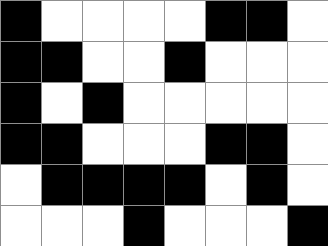[["black", "white", "white", "white", "white", "black", "black", "white"], ["black", "black", "white", "white", "black", "white", "white", "white"], ["black", "white", "black", "white", "white", "white", "white", "white"], ["black", "black", "white", "white", "white", "black", "black", "white"], ["white", "black", "black", "black", "black", "white", "black", "white"], ["white", "white", "white", "black", "white", "white", "white", "black"]]